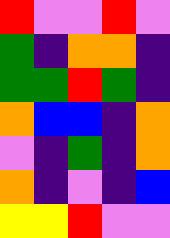[["red", "violet", "violet", "red", "violet"], ["green", "indigo", "orange", "orange", "indigo"], ["green", "green", "red", "green", "indigo"], ["orange", "blue", "blue", "indigo", "orange"], ["violet", "indigo", "green", "indigo", "orange"], ["orange", "indigo", "violet", "indigo", "blue"], ["yellow", "yellow", "red", "violet", "violet"]]